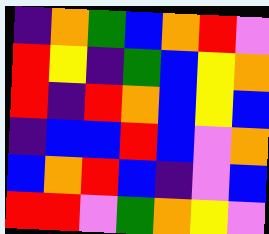[["indigo", "orange", "green", "blue", "orange", "red", "violet"], ["red", "yellow", "indigo", "green", "blue", "yellow", "orange"], ["red", "indigo", "red", "orange", "blue", "yellow", "blue"], ["indigo", "blue", "blue", "red", "blue", "violet", "orange"], ["blue", "orange", "red", "blue", "indigo", "violet", "blue"], ["red", "red", "violet", "green", "orange", "yellow", "violet"]]